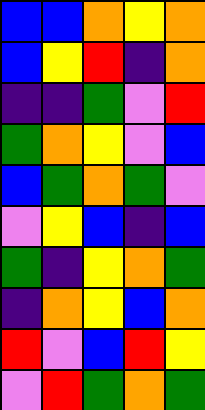[["blue", "blue", "orange", "yellow", "orange"], ["blue", "yellow", "red", "indigo", "orange"], ["indigo", "indigo", "green", "violet", "red"], ["green", "orange", "yellow", "violet", "blue"], ["blue", "green", "orange", "green", "violet"], ["violet", "yellow", "blue", "indigo", "blue"], ["green", "indigo", "yellow", "orange", "green"], ["indigo", "orange", "yellow", "blue", "orange"], ["red", "violet", "blue", "red", "yellow"], ["violet", "red", "green", "orange", "green"]]